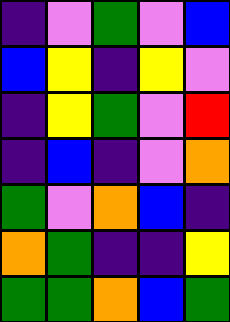[["indigo", "violet", "green", "violet", "blue"], ["blue", "yellow", "indigo", "yellow", "violet"], ["indigo", "yellow", "green", "violet", "red"], ["indigo", "blue", "indigo", "violet", "orange"], ["green", "violet", "orange", "blue", "indigo"], ["orange", "green", "indigo", "indigo", "yellow"], ["green", "green", "orange", "blue", "green"]]